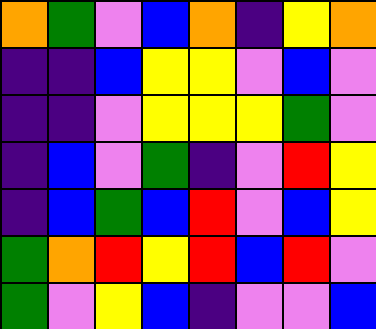[["orange", "green", "violet", "blue", "orange", "indigo", "yellow", "orange"], ["indigo", "indigo", "blue", "yellow", "yellow", "violet", "blue", "violet"], ["indigo", "indigo", "violet", "yellow", "yellow", "yellow", "green", "violet"], ["indigo", "blue", "violet", "green", "indigo", "violet", "red", "yellow"], ["indigo", "blue", "green", "blue", "red", "violet", "blue", "yellow"], ["green", "orange", "red", "yellow", "red", "blue", "red", "violet"], ["green", "violet", "yellow", "blue", "indigo", "violet", "violet", "blue"]]